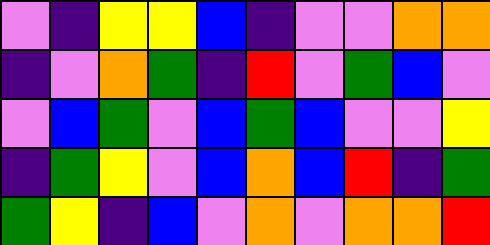[["violet", "indigo", "yellow", "yellow", "blue", "indigo", "violet", "violet", "orange", "orange"], ["indigo", "violet", "orange", "green", "indigo", "red", "violet", "green", "blue", "violet"], ["violet", "blue", "green", "violet", "blue", "green", "blue", "violet", "violet", "yellow"], ["indigo", "green", "yellow", "violet", "blue", "orange", "blue", "red", "indigo", "green"], ["green", "yellow", "indigo", "blue", "violet", "orange", "violet", "orange", "orange", "red"]]